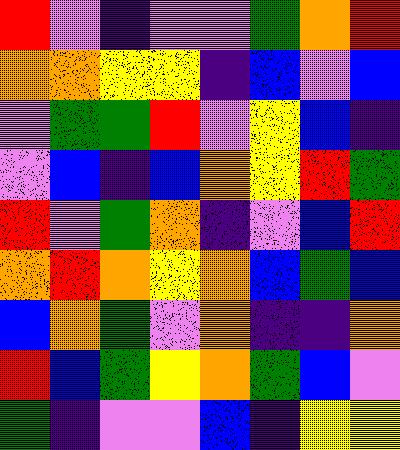[["red", "violet", "indigo", "violet", "violet", "green", "orange", "red"], ["orange", "orange", "yellow", "yellow", "indigo", "blue", "violet", "blue"], ["violet", "green", "green", "red", "violet", "yellow", "blue", "indigo"], ["violet", "blue", "indigo", "blue", "orange", "yellow", "red", "green"], ["red", "violet", "green", "orange", "indigo", "violet", "blue", "red"], ["orange", "red", "orange", "yellow", "orange", "blue", "green", "blue"], ["blue", "orange", "green", "violet", "orange", "indigo", "indigo", "orange"], ["red", "blue", "green", "yellow", "orange", "green", "blue", "violet"], ["green", "indigo", "violet", "violet", "blue", "indigo", "yellow", "yellow"]]